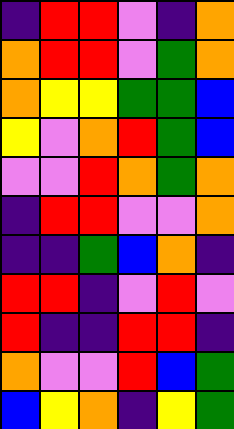[["indigo", "red", "red", "violet", "indigo", "orange"], ["orange", "red", "red", "violet", "green", "orange"], ["orange", "yellow", "yellow", "green", "green", "blue"], ["yellow", "violet", "orange", "red", "green", "blue"], ["violet", "violet", "red", "orange", "green", "orange"], ["indigo", "red", "red", "violet", "violet", "orange"], ["indigo", "indigo", "green", "blue", "orange", "indigo"], ["red", "red", "indigo", "violet", "red", "violet"], ["red", "indigo", "indigo", "red", "red", "indigo"], ["orange", "violet", "violet", "red", "blue", "green"], ["blue", "yellow", "orange", "indigo", "yellow", "green"]]